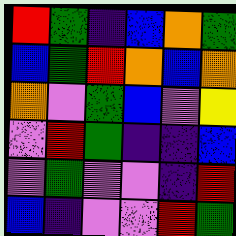[["red", "green", "indigo", "blue", "orange", "green"], ["blue", "green", "red", "orange", "blue", "orange"], ["orange", "violet", "green", "blue", "violet", "yellow"], ["violet", "red", "green", "indigo", "indigo", "blue"], ["violet", "green", "violet", "violet", "indigo", "red"], ["blue", "indigo", "violet", "violet", "red", "green"]]